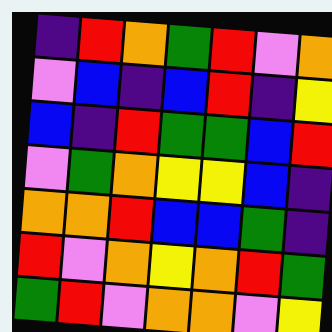[["indigo", "red", "orange", "green", "red", "violet", "orange"], ["violet", "blue", "indigo", "blue", "red", "indigo", "yellow"], ["blue", "indigo", "red", "green", "green", "blue", "red"], ["violet", "green", "orange", "yellow", "yellow", "blue", "indigo"], ["orange", "orange", "red", "blue", "blue", "green", "indigo"], ["red", "violet", "orange", "yellow", "orange", "red", "green"], ["green", "red", "violet", "orange", "orange", "violet", "yellow"]]